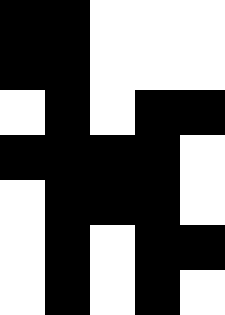[["black", "black", "white", "white", "white"], ["black", "black", "white", "white", "white"], ["white", "black", "white", "black", "black"], ["black", "black", "black", "black", "white"], ["white", "black", "black", "black", "white"], ["white", "black", "white", "black", "black"], ["white", "black", "white", "black", "white"]]